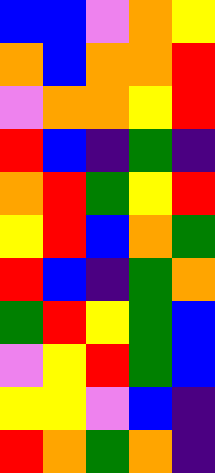[["blue", "blue", "violet", "orange", "yellow"], ["orange", "blue", "orange", "orange", "red"], ["violet", "orange", "orange", "yellow", "red"], ["red", "blue", "indigo", "green", "indigo"], ["orange", "red", "green", "yellow", "red"], ["yellow", "red", "blue", "orange", "green"], ["red", "blue", "indigo", "green", "orange"], ["green", "red", "yellow", "green", "blue"], ["violet", "yellow", "red", "green", "blue"], ["yellow", "yellow", "violet", "blue", "indigo"], ["red", "orange", "green", "orange", "indigo"]]